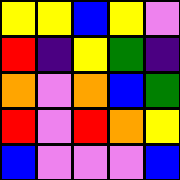[["yellow", "yellow", "blue", "yellow", "violet"], ["red", "indigo", "yellow", "green", "indigo"], ["orange", "violet", "orange", "blue", "green"], ["red", "violet", "red", "orange", "yellow"], ["blue", "violet", "violet", "violet", "blue"]]